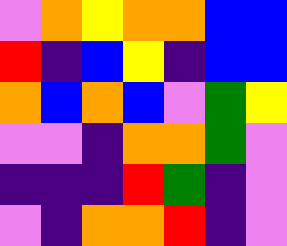[["violet", "orange", "yellow", "orange", "orange", "blue", "blue"], ["red", "indigo", "blue", "yellow", "indigo", "blue", "blue"], ["orange", "blue", "orange", "blue", "violet", "green", "yellow"], ["violet", "violet", "indigo", "orange", "orange", "green", "violet"], ["indigo", "indigo", "indigo", "red", "green", "indigo", "violet"], ["violet", "indigo", "orange", "orange", "red", "indigo", "violet"]]